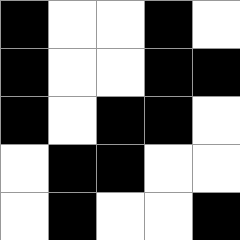[["black", "white", "white", "black", "white"], ["black", "white", "white", "black", "black"], ["black", "white", "black", "black", "white"], ["white", "black", "black", "white", "white"], ["white", "black", "white", "white", "black"]]